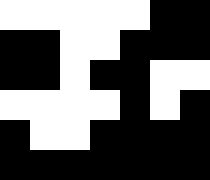[["white", "white", "white", "white", "white", "black", "black"], ["black", "black", "white", "white", "black", "black", "black"], ["black", "black", "white", "black", "black", "white", "white"], ["white", "white", "white", "white", "black", "white", "black"], ["black", "white", "white", "black", "black", "black", "black"], ["black", "black", "black", "black", "black", "black", "black"]]